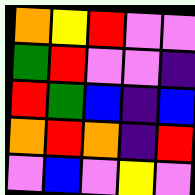[["orange", "yellow", "red", "violet", "violet"], ["green", "red", "violet", "violet", "indigo"], ["red", "green", "blue", "indigo", "blue"], ["orange", "red", "orange", "indigo", "red"], ["violet", "blue", "violet", "yellow", "violet"]]